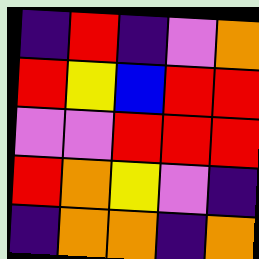[["indigo", "red", "indigo", "violet", "orange"], ["red", "yellow", "blue", "red", "red"], ["violet", "violet", "red", "red", "red"], ["red", "orange", "yellow", "violet", "indigo"], ["indigo", "orange", "orange", "indigo", "orange"]]